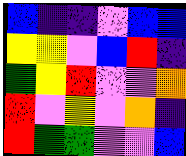[["blue", "indigo", "indigo", "violet", "blue", "blue"], ["yellow", "yellow", "violet", "blue", "red", "indigo"], ["green", "yellow", "red", "violet", "violet", "orange"], ["red", "violet", "yellow", "violet", "orange", "indigo"], ["red", "green", "green", "violet", "violet", "blue"]]